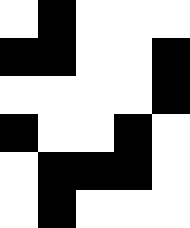[["white", "black", "white", "white", "white"], ["black", "black", "white", "white", "black"], ["white", "white", "white", "white", "black"], ["black", "white", "white", "black", "white"], ["white", "black", "black", "black", "white"], ["white", "black", "white", "white", "white"]]